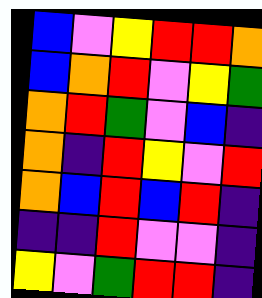[["blue", "violet", "yellow", "red", "red", "orange"], ["blue", "orange", "red", "violet", "yellow", "green"], ["orange", "red", "green", "violet", "blue", "indigo"], ["orange", "indigo", "red", "yellow", "violet", "red"], ["orange", "blue", "red", "blue", "red", "indigo"], ["indigo", "indigo", "red", "violet", "violet", "indigo"], ["yellow", "violet", "green", "red", "red", "indigo"]]